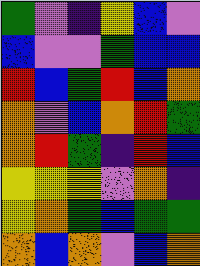[["green", "violet", "indigo", "yellow", "blue", "violet"], ["blue", "violet", "violet", "green", "blue", "blue"], ["red", "blue", "green", "red", "blue", "orange"], ["orange", "violet", "blue", "orange", "red", "green"], ["orange", "red", "green", "indigo", "red", "blue"], ["yellow", "yellow", "yellow", "violet", "orange", "indigo"], ["yellow", "orange", "green", "blue", "green", "green"], ["orange", "blue", "orange", "violet", "blue", "orange"]]